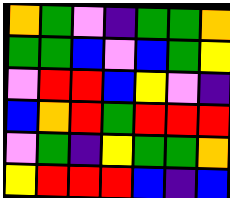[["orange", "green", "violet", "indigo", "green", "green", "orange"], ["green", "green", "blue", "violet", "blue", "green", "yellow"], ["violet", "red", "red", "blue", "yellow", "violet", "indigo"], ["blue", "orange", "red", "green", "red", "red", "red"], ["violet", "green", "indigo", "yellow", "green", "green", "orange"], ["yellow", "red", "red", "red", "blue", "indigo", "blue"]]